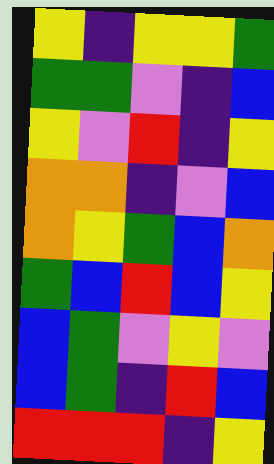[["yellow", "indigo", "yellow", "yellow", "green"], ["green", "green", "violet", "indigo", "blue"], ["yellow", "violet", "red", "indigo", "yellow"], ["orange", "orange", "indigo", "violet", "blue"], ["orange", "yellow", "green", "blue", "orange"], ["green", "blue", "red", "blue", "yellow"], ["blue", "green", "violet", "yellow", "violet"], ["blue", "green", "indigo", "red", "blue"], ["red", "red", "red", "indigo", "yellow"]]